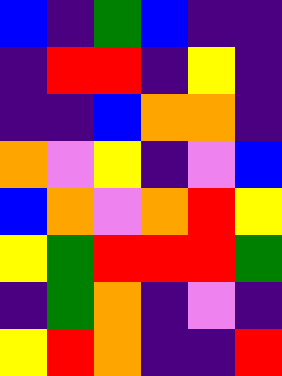[["blue", "indigo", "green", "blue", "indigo", "indigo"], ["indigo", "red", "red", "indigo", "yellow", "indigo"], ["indigo", "indigo", "blue", "orange", "orange", "indigo"], ["orange", "violet", "yellow", "indigo", "violet", "blue"], ["blue", "orange", "violet", "orange", "red", "yellow"], ["yellow", "green", "red", "red", "red", "green"], ["indigo", "green", "orange", "indigo", "violet", "indigo"], ["yellow", "red", "orange", "indigo", "indigo", "red"]]